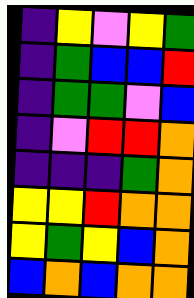[["indigo", "yellow", "violet", "yellow", "green"], ["indigo", "green", "blue", "blue", "red"], ["indigo", "green", "green", "violet", "blue"], ["indigo", "violet", "red", "red", "orange"], ["indigo", "indigo", "indigo", "green", "orange"], ["yellow", "yellow", "red", "orange", "orange"], ["yellow", "green", "yellow", "blue", "orange"], ["blue", "orange", "blue", "orange", "orange"]]